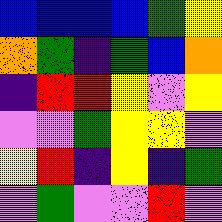[["blue", "blue", "blue", "blue", "green", "yellow"], ["orange", "green", "indigo", "green", "blue", "orange"], ["indigo", "red", "red", "yellow", "violet", "yellow"], ["violet", "violet", "green", "yellow", "yellow", "violet"], ["yellow", "red", "indigo", "yellow", "indigo", "green"], ["violet", "green", "violet", "violet", "red", "violet"]]